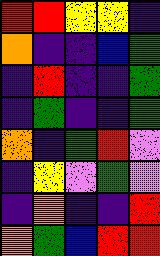[["red", "red", "yellow", "yellow", "indigo"], ["orange", "indigo", "indigo", "blue", "green"], ["indigo", "red", "indigo", "indigo", "green"], ["indigo", "green", "indigo", "indigo", "green"], ["orange", "indigo", "green", "red", "violet"], ["indigo", "yellow", "violet", "green", "violet"], ["indigo", "orange", "indigo", "indigo", "red"], ["orange", "green", "blue", "red", "red"]]